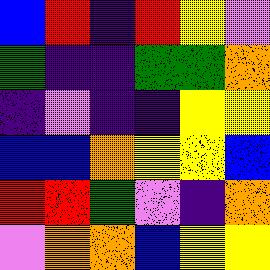[["blue", "red", "indigo", "red", "yellow", "violet"], ["green", "indigo", "indigo", "green", "green", "orange"], ["indigo", "violet", "indigo", "indigo", "yellow", "yellow"], ["blue", "blue", "orange", "yellow", "yellow", "blue"], ["red", "red", "green", "violet", "indigo", "orange"], ["violet", "orange", "orange", "blue", "yellow", "yellow"]]